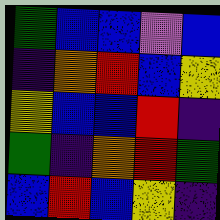[["green", "blue", "blue", "violet", "blue"], ["indigo", "orange", "red", "blue", "yellow"], ["yellow", "blue", "blue", "red", "indigo"], ["green", "indigo", "orange", "red", "green"], ["blue", "red", "blue", "yellow", "indigo"]]